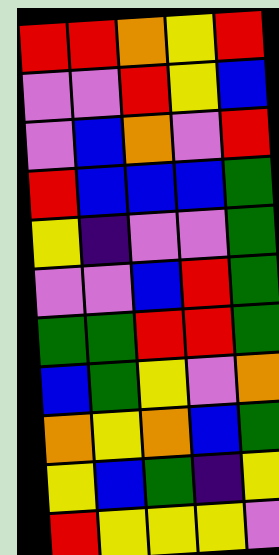[["red", "red", "orange", "yellow", "red"], ["violet", "violet", "red", "yellow", "blue"], ["violet", "blue", "orange", "violet", "red"], ["red", "blue", "blue", "blue", "green"], ["yellow", "indigo", "violet", "violet", "green"], ["violet", "violet", "blue", "red", "green"], ["green", "green", "red", "red", "green"], ["blue", "green", "yellow", "violet", "orange"], ["orange", "yellow", "orange", "blue", "green"], ["yellow", "blue", "green", "indigo", "yellow"], ["red", "yellow", "yellow", "yellow", "violet"]]